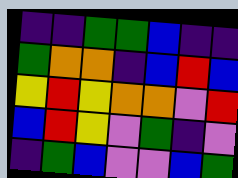[["indigo", "indigo", "green", "green", "blue", "indigo", "indigo"], ["green", "orange", "orange", "indigo", "blue", "red", "blue"], ["yellow", "red", "yellow", "orange", "orange", "violet", "red"], ["blue", "red", "yellow", "violet", "green", "indigo", "violet"], ["indigo", "green", "blue", "violet", "violet", "blue", "green"]]